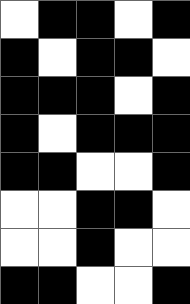[["white", "black", "black", "white", "black"], ["black", "white", "black", "black", "white"], ["black", "black", "black", "white", "black"], ["black", "white", "black", "black", "black"], ["black", "black", "white", "white", "black"], ["white", "white", "black", "black", "white"], ["white", "white", "black", "white", "white"], ["black", "black", "white", "white", "black"]]